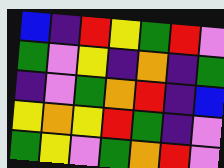[["blue", "indigo", "red", "yellow", "green", "red", "violet"], ["green", "violet", "yellow", "indigo", "orange", "indigo", "green"], ["indigo", "violet", "green", "orange", "red", "indigo", "blue"], ["yellow", "orange", "yellow", "red", "green", "indigo", "violet"], ["green", "yellow", "violet", "green", "orange", "red", "violet"]]